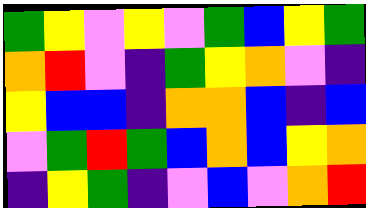[["green", "yellow", "violet", "yellow", "violet", "green", "blue", "yellow", "green"], ["orange", "red", "violet", "indigo", "green", "yellow", "orange", "violet", "indigo"], ["yellow", "blue", "blue", "indigo", "orange", "orange", "blue", "indigo", "blue"], ["violet", "green", "red", "green", "blue", "orange", "blue", "yellow", "orange"], ["indigo", "yellow", "green", "indigo", "violet", "blue", "violet", "orange", "red"]]